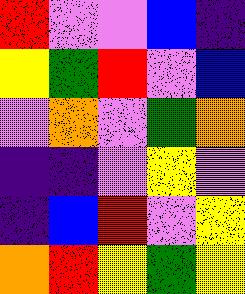[["red", "violet", "violet", "blue", "indigo"], ["yellow", "green", "red", "violet", "blue"], ["violet", "orange", "violet", "green", "orange"], ["indigo", "indigo", "violet", "yellow", "violet"], ["indigo", "blue", "red", "violet", "yellow"], ["orange", "red", "yellow", "green", "yellow"]]